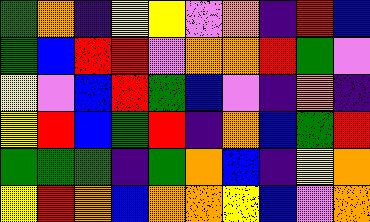[["green", "orange", "indigo", "yellow", "yellow", "violet", "orange", "indigo", "red", "blue"], ["green", "blue", "red", "red", "violet", "orange", "orange", "red", "green", "violet"], ["yellow", "violet", "blue", "red", "green", "blue", "violet", "indigo", "orange", "indigo"], ["yellow", "red", "blue", "green", "red", "indigo", "orange", "blue", "green", "red"], ["green", "green", "green", "indigo", "green", "orange", "blue", "indigo", "yellow", "orange"], ["yellow", "red", "orange", "blue", "orange", "orange", "yellow", "blue", "violet", "orange"]]